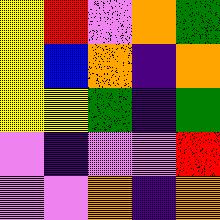[["yellow", "red", "violet", "orange", "green"], ["yellow", "blue", "orange", "indigo", "orange"], ["yellow", "yellow", "green", "indigo", "green"], ["violet", "indigo", "violet", "violet", "red"], ["violet", "violet", "orange", "indigo", "orange"]]